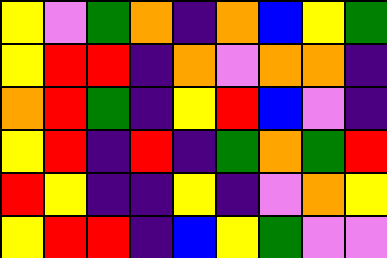[["yellow", "violet", "green", "orange", "indigo", "orange", "blue", "yellow", "green"], ["yellow", "red", "red", "indigo", "orange", "violet", "orange", "orange", "indigo"], ["orange", "red", "green", "indigo", "yellow", "red", "blue", "violet", "indigo"], ["yellow", "red", "indigo", "red", "indigo", "green", "orange", "green", "red"], ["red", "yellow", "indigo", "indigo", "yellow", "indigo", "violet", "orange", "yellow"], ["yellow", "red", "red", "indigo", "blue", "yellow", "green", "violet", "violet"]]